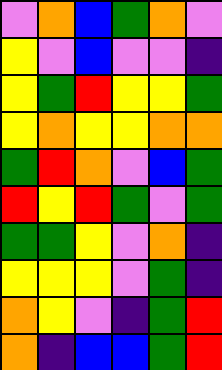[["violet", "orange", "blue", "green", "orange", "violet"], ["yellow", "violet", "blue", "violet", "violet", "indigo"], ["yellow", "green", "red", "yellow", "yellow", "green"], ["yellow", "orange", "yellow", "yellow", "orange", "orange"], ["green", "red", "orange", "violet", "blue", "green"], ["red", "yellow", "red", "green", "violet", "green"], ["green", "green", "yellow", "violet", "orange", "indigo"], ["yellow", "yellow", "yellow", "violet", "green", "indigo"], ["orange", "yellow", "violet", "indigo", "green", "red"], ["orange", "indigo", "blue", "blue", "green", "red"]]